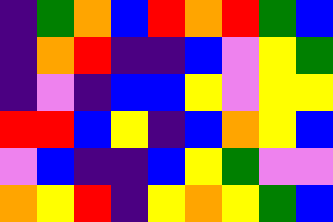[["indigo", "green", "orange", "blue", "red", "orange", "red", "green", "blue"], ["indigo", "orange", "red", "indigo", "indigo", "blue", "violet", "yellow", "green"], ["indigo", "violet", "indigo", "blue", "blue", "yellow", "violet", "yellow", "yellow"], ["red", "red", "blue", "yellow", "indigo", "blue", "orange", "yellow", "blue"], ["violet", "blue", "indigo", "indigo", "blue", "yellow", "green", "violet", "violet"], ["orange", "yellow", "red", "indigo", "yellow", "orange", "yellow", "green", "blue"]]